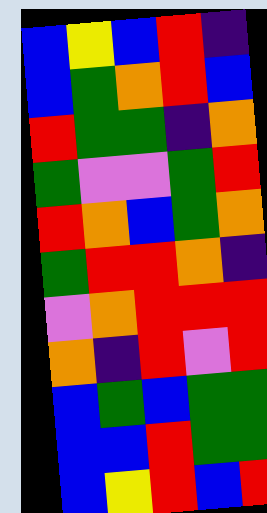[["blue", "yellow", "blue", "red", "indigo"], ["blue", "green", "orange", "red", "blue"], ["red", "green", "green", "indigo", "orange"], ["green", "violet", "violet", "green", "red"], ["red", "orange", "blue", "green", "orange"], ["green", "red", "red", "orange", "indigo"], ["violet", "orange", "red", "red", "red"], ["orange", "indigo", "red", "violet", "red"], ["blue", "green", "blue", "green", "green"], ["blue", "blue", "red", "green", "green"], ["blue", "yellow", "red", "blue", "red"]]